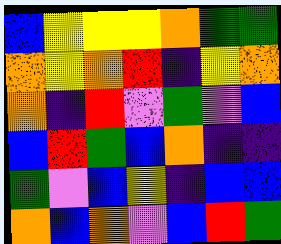[["blue", "yellow", "yellow", "yellow", "orange", "green", "green"], ["orange", "yellow", "orange", "red", "indigo", "yellow", "orange"], ["orange", "indigo", "red", "violet", "green", "violet", "blue"], ["blue", "red", "green", "blue", "orange", "indigo", "indigo"], ["green", "violet", "blue", "yellow", "indigo", "blue", "blue"], ["orange", "blue", "orange", "violet", "blue", "red", "green"]]